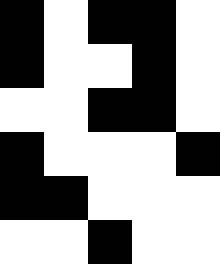[["black", "white", "black", "black", "white"], ["black", "white", "white", "black", "white"], ["white", "white", "black", "black", "white"], ["black", "white", "white", "white", "black"], ["black", "black", "white", "white", "white"], ["white", "white", "black", "white", "white"]]